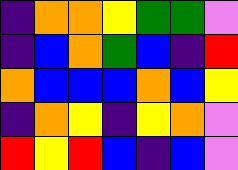[["indigo", "orange", "orange", "yellow", "green", "green", "violet"], ["indigo", "blue", "orange", "green", "blue", "indigo", "red"], ["orange", "blue", "blue", "blue", "orange", "blue", "yellow"], ["indigo", "orange", "yellow", "indigo", "yellow", "orange", "violet"], ["red", "yellow", "red", "blue", "indigo", "blue", "violet"]]